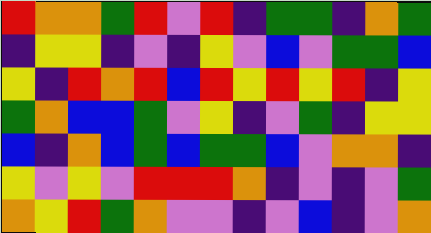[["red", "orange", "orange", "green", "red", "violet", "red", "indigo", "green", "green", "indigo", "orange", "green"], ["indigo", "yellow", "yellow", "indigo", "violet", "indigo", "yellow", "violet", "blue", "violet", "green", "green", "blue"], ["yellow", "indigo", "red", "orange", "red", "blue", "red", "yellow", "red", "yellow", "red", "indigo", "yellow"], ["green", "orange", "blue", "blue", "green", "violet", "yellow", "indigo", "violet", "green", "indigo", "yellow", "yellow"], ["blue", "indigo", "orange", "blue", "green", "blue", "green", "green", "blue", "violet", "orange", "orange", "indigo"], ["yellow", "violet", "yellow", "violet", "red", "red", "red", "orange", "indigo", "violet", "indigo", "violet", "green"], ["orange", "yellow", "red", "green", "orange", "violet", "violet", "indigo", "violet", "blue", "indigo", "violet", "orange"]]